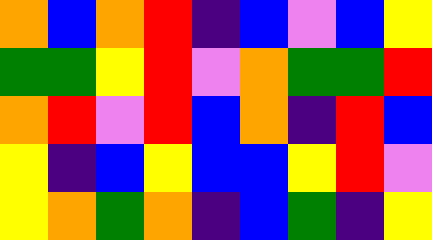[["orange", "blue", "orange", "red", "indigo", "blue", "violet", "blue", "yellow"], ["green", "green", "yellow", "red", "violet", "orange", "green", "green", "red"], ["orange", "red", "violet", "red", "blue", "orange", "indigo", "red", "blue"], ["yellow", "indigo", "blue", "yellow", "blue", "blue", "yellow", "red", "violet"], ["yellow", "orange", "green", "orange", "indigo", "blue", "green", "indigo", "yellow"]]